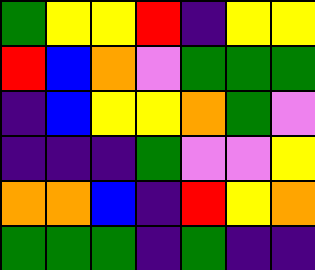[["green", "yellow", "yellow", "red", "indigo", "yellow", "yellow"], ["red", "blue", "orange", "violet", "green", "green", "green"], ["indigo", "blue", "yellow", "yellow", "orange", "green", "violet"], ["indigo", "indigo", "indigo", "green", "violet", "violet", "yellow"], ["orange", "orange", "blue", "indigo", "red", "yellow", "orange"], ["green", "green", "green", "indigo", "green", "indigo", "indigo"]]